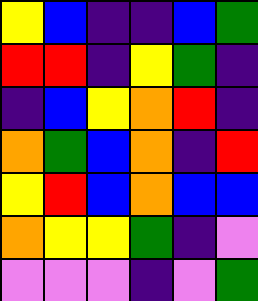[["yellow", "blue", "indigo", "indigo", "blue", "green"], ["red", "red", "indigo", "yellow", "green", "indigo"], ["indigo", "blue", "yellow", "orange", "red", "indigo"], ["orange", "green", "blue", "orange", "indigo", "red"], ["yellow", "red", "blue", "orange", "blue", "blue"], ["orange", "yellow", "yellow", "green", "indigo", "violet"], ["violet", "violet", "violet", "indigo", "violet", "green"]]